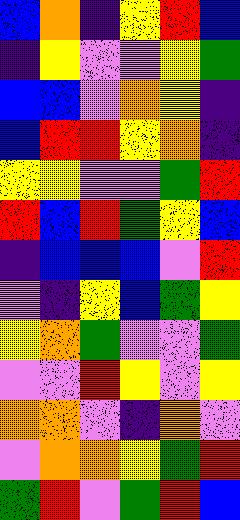[["blue", "orange", "indigo", "yellow", "red", "blue"], ["indigo", "yellow", "violet", "violet", "yellow", "green"], ["blue", "blue", "violet", "orange", "yellow", "indigo"], ["blue", "red", "red", "yellow", "orange", "indigo"], ["yellow", "yellow", "violet", "violet", "green", "red"], ["red", "blue", "red", "green", "yellow", "blue"], ["indigo", "blue", "blue", "blue", "violet", "red"], ["violet", "indigo", "yellow", "blue", "green", "yellow"], ["yellow", "orange", "green", "violet", "violet", "green"], ["violet", "violet", "red", "yellow", "violet", "yellow"], ["orange", "orange", "violet", "indigo", "orange", "violet"], ["violet", "orange", "orange", "yellow", "green", "red"], ["green", "red", "violet", "green", "red", "blue"]]